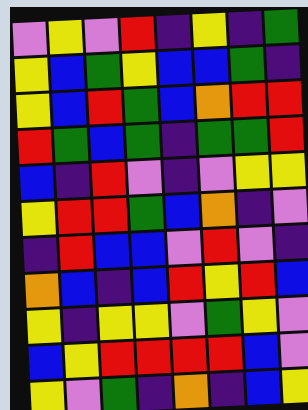[["violet", "yellow", "violet", "red", "indigo", "yellow", "indigo", "green"], ["yellow", "blue", "green", "yellow", "blue", "blue", "green", "indigo"], ["yellow", "blue", "red", "green", "blue", "orange", "red", "red"], ["red", "green", "blue", "green", "indigo", "green", "green", "red"], ["blue", "indigo", "red", "violet", "indigo", "violet", "yellow", "yellow"], ["yellow", "red", "red", "green", "blue", "orange", "indigo", "violet"], ["indigo", "red", "blue", "blue", "violet", "red", "violet", "indigo"], ["orange", "blue", "indigo", "blue", "red", "yellow", "red", "blue"], ["yellow", "indigo", "yellow", "yellow", "violet", "green", "yellow", "violet"], ["blue", "yellow", "red", "red", "red", "red", "blue", "violet"], ["yellow", "violet", "green", "indigo", "orange", "indigo", "blue", "yellow"]]